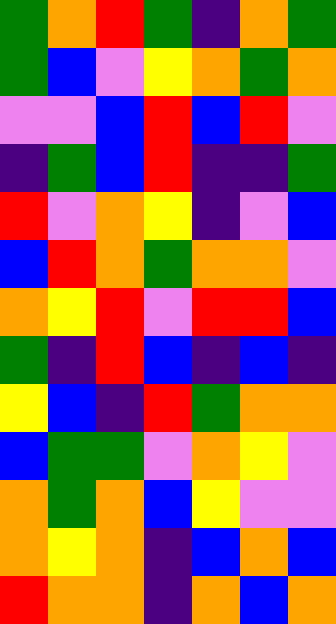[["green", "orange", "red", "green", "indigo", "orange", "green"], ["green", "blue", "violet", "yellow", "orange", "green", "orange"], ["violet", "violet", "blue", "red", "blue", "red", "violet"], ["indigo", "green", "blue", "red", "indigo", "indigo", "green"], ["red", "violet", "orange", "yellow", "indigo", "violet", "blue"], ["blue", "red", "orange", "green", "orange", "orange", "violet"], ["orange", "yellow", "red", "violet", "red", "red", "blue"], ["green", "indigo", "red", "blue", "indigo", "blue", "indigo"], ["yellow", "blue", "indigo", "red", "green", "orange", "orange"], ["blue", "green", "green", "violet", "orange", "yellow", "violet"], ["orange", "green", "orange", "blue", "yellow", "violet", "violet"], ["orange", "yellow", "orange", "indigo", "blue", "orange", "blue"], ["red", "orange", "orange", "indigo", "orange", "blue", "orange"]]